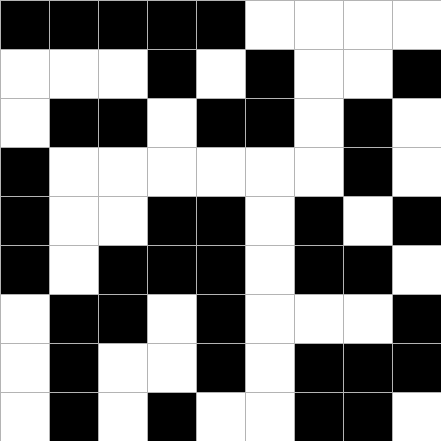[["black", "black", "black", "black", "black", "white", "white", "white", "white"], ["white", "white", "white", "black", "white", "black", "white", "white", "black"], ["white", "black", "black", "white", "black", "black", "white", "black", "white"], ["black", "white", "white", "white", "white", "white", "white", "black", "white"], ["black", "white", "white", "black", "black", "white", "black", "white", "black"], ["black", "white", "black", "black", "black", "white", "black", "black", "white"], ["white", "black", "black", "white", "black", "white", "white", "white", "black"], ["white", "black", "white", "white", "black", "white", "black", "black", "black"], ["white", "black", "white", "black", "white", "white", "black", "black", "white"]]